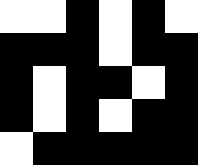[["white", "white", "black", "white", "black", "white"], ["black", "black", "black", "white", "black", "black"], ["black", "white", "black", "black", "white", "black"], ["black", "white", "black", "white", "black", "black"], ["white", "black", "black", "black", "black", "black"]]